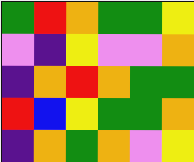[["green", "red", "orange", "green", "green", "yellow"], ["violet", "indigo", "yellow", "violet", "violet", "orange"], ["indigo", "orange", "red", "orange", "green", "green"], ["red", "blue", "yellow", "green", "green", "orange"], ["indigo", "orange", "green", "orange", "violet", "yellow"]]